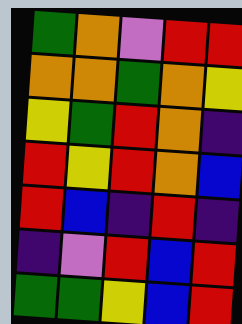[["green", "orange", "violet", "red", "red"], ["orange", "orange", "green", "orange", "yellow"], ["yellow", "green", "red", "orange", "indigo"], ["red", "yellow", "red", "orange", "blue"], ["red", "blue", "indigo", "red", "indigo"], ["indigo", "violet", "red", "blue", "red"], ["green", "green", "yellow", "blue", "red"]]